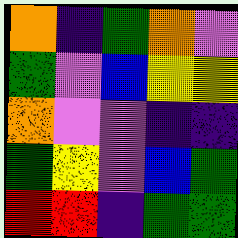[["orange", "indigo", "green", "orange", "violet"], ["green", "violet", "blue", "yellow", "yellow"], ["orange", "violet", "violet", "indigo", "indigo"], ["green", "yellow", "violet", "blue", "green"], ["red", "red", "indigo", "green", "green"]]